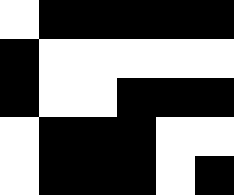[["white", "black", "black", "black", "black", "black"], ["black", "white", "white", "white", "white", "white"], ["black", "white", "white", "black", "black", "black"], ["white", "black", "black", "black", "white", "white"], ["white", "black", "black", "black", "white", "black"]]